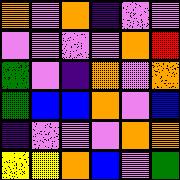[["orange", "violet", "orange", "indigo", "violet", "violet"], ["violet", "violet", "violet", "violet", "orange", "red"], ["green", "violet", "indigo", "orange", "violet", "orange"], ["green", "blue", "blue", "orange", "violet", "blue"], ["indigo", "violet", "violet", "violet", "orange", "orange"], ["yellow", "yellow", "orange", "blue", "violet", "green"]]